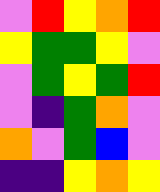[["violet", "red", "yellow", "orange", "red"], ["yellow", "green", "green", "yellow", "violet"], ["violet", "green", "yellow", "green", "red"], ["violet", "indigo", "green", "orange", "violet"], ["orange", "violet", "green", "blue", "violet"], ["indigo", "indigo", "yellow", "orange", "yellow"]]